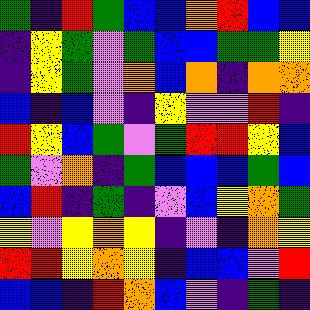[["green", "indigo", "red", "green", "blue", "blue", "orange", "red", "blue", "blue"], ["indigo", "yellow", "green", "violet", "green", "blue", "blue", "green", "green", "yellow"], ["indigo", "yellow", "green", "violet", "orange", "blue", "orange", "indigo", "orange", "orange"], ["blue", "indigo", "blue", "violet", "indigo", "yellow", "violet", "violet", "red", "indigo"], ["red", "yellow", "blue", "green", "violet", "green", "red", "red", "yellow", "blue"], ["green", "violet", "orange", "indigo", "green", "blue", "blue", "blue", "green", "blue"], ["blue", "red", "indigo", "green", "indigo", "violet", "blue", "yellow", "orange", "green"], ["yellow", "violet", "yellow", "orange", "yellow", "indigo", "violet", "indigo", "orange", "yellow"], ["red", "red", "yellow", "orange", "yellow", "indigo", "blue", "blue", "violet", "red"], ["blue", "blue", "indigo", "red", "orange", "blue", "violet", "indigo", "green", "indigo"]]